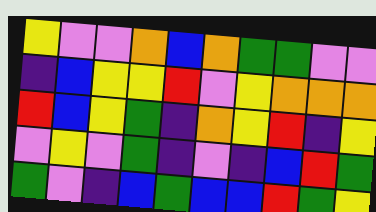[["yellow", "violet", "violet", "orange", "blue", "orange", "green", "green", "violet", "violet"], ["indigo", "blue", "yellow", "yellow", "red", "violet", "yellow", "orange", "orange", "orange"], ["red", "blue", "yellow", "green", "indigo", "orange", "yellow", "red", "indigo", "yellow"], ["violet", "yellow", "violet", "green", "indigo", "violet", "indigo", "blue", "red", "green"], ["green", "violet", "indigo", "blue", "green", "blue", "blue", "red", "green", "yellow"]]